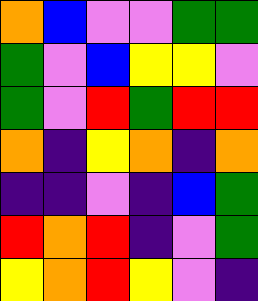[["orange", "blue", "violet", "violet", "green", "green"], ["green", "violet", "blue", "yellow", "yellow", "violet"], ["green", "violet", "red", "green", "red", "red"], ["orange", "indigo", "yellow", "orange", "indigo", "orange"], ["indigo", "indigo", "violet", "indigo", "blue", "green"], ["red", "orange", "red", "indigo", "violet", "green"], ["yellow", "orange", "red", "yellow", "violet", "indigo"]]